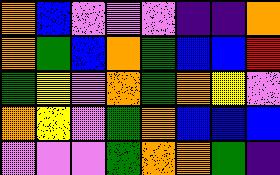[["orange", "blue", "violet", "violet", "violet", "indigo", "indigo", "orange"], ["orange", "green", "blue", "orange", "green", "blue", "blue", "red"], ["green", "yellow", "violet", "orange", "green", "orange", "yellow", "violet"], ["orange", "yellow", "violet", "green", "orange", "blue", "blue", "blue"], ["violet", "violet", "violet", "green", "orange", "orange", "green", "indigo"]]